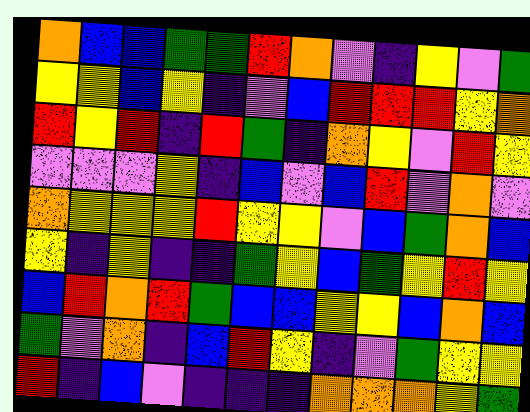[["orange", "blue", "blue", "green", "green", "red", "orange", "violet", "indigo", "yellow", "violet", "green"], ["yellow", "yellow", "blue", "yellow", "indigo", "violet", "blue", "red", "red", "red", "yellow", "orange"], ["red", "yellow", "red", "indigo", "red", "green", "indigo", "orange", "yellow", "violet", "red", "yellow"], ["violet", "violet", "violet", "yellow", "indigo", "blue", "violet", "blue", "red", "violet", "orange", "violet"], ["orange", "yellow", "yellow", "yellow", "red", "yellow", "yellow", "violet", "blue", "green", "orange", "blue"], ["yellow", "indigo", "yellow", "indigo", "indigo", "green", "yellow", "blue", "green", "yellow", "red", "yellow"], ["blue", "red", "orange", "red", "green", "blue", "blue", "yellow", "yellow", "blue", "orange", "blue"], ["green", "violet", "orange", "indigo", "blue", "red", "yellow", "indigo", "violet", "green", "yellow", "yellow"], ["red", "indigo", "blue", "violet", "indigo", "indigo", "indigo", "orange", "orange", "orange", "yellow", "green"]]